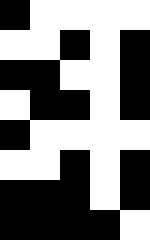[["black", "white", "white", "white", "white"], ["white", "white", "black", "white", "black"], ["black", "black", "white", "white", "black"], ["white", "black", "black", "white", "black"], ["black", "white", "white", "white", "white"], ["white", "white", "black", "white", "black"], ["black", "black", "black", "white", "black"], ["black", "black", "black", "black", "white"]]